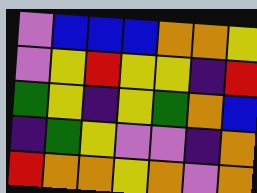[["violet", "blue", "blue", "blue", "orange", "orange", "yellow"], ["violet", "yellow", "red", "yellow", "yellow", "indigo", "red"], ["green", "yellow", "indigo", "yellow", "green", "orange", "blue"], ["indigo", "green", "yellow", "violet", "violet", "indigo", "orange"], ["red", "orange", "orange", "yellow", "orange", "violet", "orange"]]